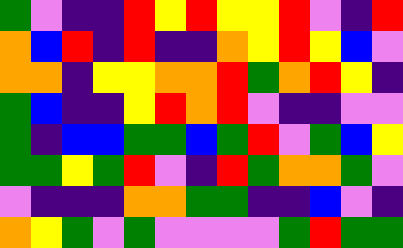[["green", "violet", "indigo", "indigo", "red", "yellow", "red", "yellow", "yellow", "red", "violet", "indigo", "red"], ["orange", "blue", "red", "indigo", "red", "indigo", "indigo", "orange", "yellow", "red", "yellow", "blue", "violet"], ["orange", "orange", "indigo", "yellow", "yellow", "orange", "orange", "red", "green", "orange", "red", "yellow", "indigo"], ["green", "blue", "indigo", "indigo", "yellow", "red", "orange", "red", "violet", "indigo", "indigo", "violet", "violet"], ["green", "indigo", "blue", "blue", "green", "green", "blue", "green", "red", "violet", "green", "blue", "yellow"], ["green", "green", "yellow", "green", "red", "violet", "indigo", "red", "green", "orange", "orange", "green", "violet"], ["violet", "indigo", "indigo", "indigo", "orange", "orange", "green", "green", "indigo", "indigo", "blue", "violet", "indigo"], ["orange", "yellow", "green", "violet", "green", "violet", "violet", "violet", "violet", "green", "red", "green", "green"]]